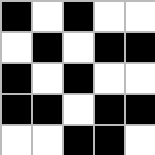[["black", "white", "black", "white", "white"], ["white", "black", "white", "black", "black"], ["black", "white", "black", "white", "white"], ["black", "black", "white", "black", "black"], ["white", "white", "black", "black", "white"]]